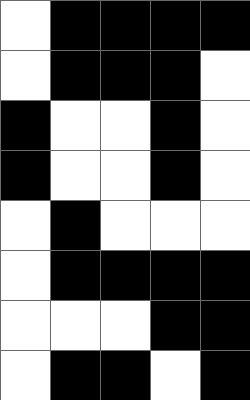[["white", "black", "black", "black", "black"], ["white", "black", "black", "black", "white"], ["black", "white", "white", "black", "white"], ["black", "white", "white", "black", "white"], ["white", "black", "white", "white", "white"], ["white", "black", "black", "black", "black"], ["white", "white", "white", "black", "black"], ["white", "black", "black", "white", "black"]]